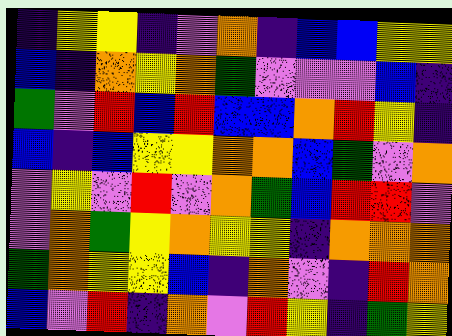[["indigo", "yellow", "yellow", "indigo", "violet", "orange", "indigo", "blue", "blue", "yellow", "yellow"], ["blue", "indigo", "orange", "yellow", "orange", "green", "violet", "violet", "violet", "blue", "indigo"], ["green", "violet", "red", "blue", "red", "blue", "blue", "orange", "red", "yellow", "indigo"], ["blue", "indigo", "blue", "yellow", "yellow", "orange", "orange", "blue", "green", "violet", "orange"], ["violet", "yellow", "violet", "red", "violet", "orange", "green", "blue", "red", "red", "violet"], ["violet", "orange", "green", "yellow", "orange", "yellow", "yellow", "indigo", "orange", "orange", "orange"], ["green", "orange", "yellow", "yellow", "blue", "indigo", "orange", "violet", "indigo", "red", "orange"], ["blue", "violet", "red", "indigo", "orange", "violet", "red", "yellow", "indigo", "green", "yellow"]]